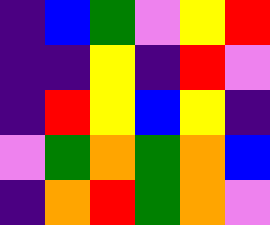[["indigo", "blue", "green", "violet", "yellow", "red"], ["indigo", "indigo", "yellow", "indigo", "red", "violet"], ["indigo", "red", "yellow", "blue", "yellow", "indigo"], ["violet", "green", "orange", "green", "orange", "blue"], ["indigo", "orange", "red", "green", "orange", "violet"]]